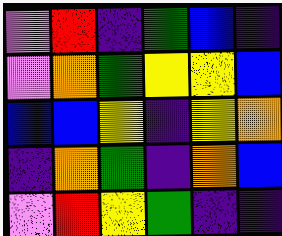[["violet", "red", "indigo", "green", "blue", "indigo"], ["violet", "orange", "green", "yellow", "yellow", "blue"], ["blue", "blue", "yellow", "indigo", "yellow", "orange"], ["indigo", "orange", "green", "indigo", "orange", "blue"], ["violet", "red", "yellow", "green", "indigo", "indigo"]]